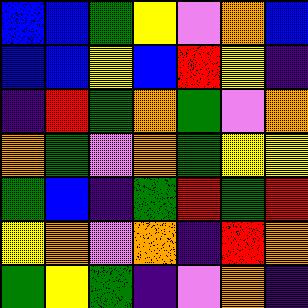[["blue", "blue", "green", "yellow", "violet", "orange", "blue"], ["blue", "blue", "yellow", "blue", "red", "yellow", "indigo"], ["indigo", "red", "green", "orange", "green", "violet", "orange"], ["orange", "green", "violet", "orange", "green", "yellow", "yellow"], ["green", "blue", "indigo", "green", "red", "green", "red"], ["yellow", "orange", "violet", "orange", "indigo", "red", "orange"], ["green", "yellow", "green", "indigo", "violet", "orange", "indigo"]]